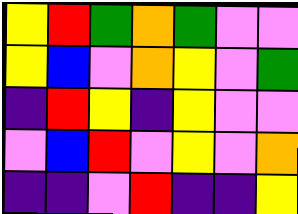[["yellow", "red", "green", "orange", "green", "violet", "violet"], ["yellow", "blue", "violet", "orange", "yellow", "violet", "green"], ["indigo", "red", "yellow", "indigo", "yellow", "violet", "violet"], ["violet", "blue", "red", "violet", "yellow", "violet", "orange"], ["indigo", "indigo", "violet", "red", "indigo", "indigo", "yellow"]]